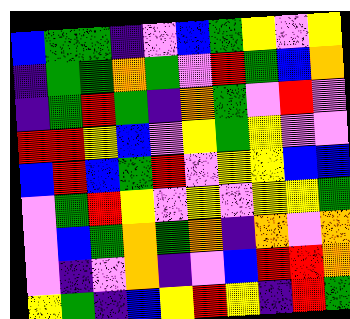[["blue", "green", "green", "indigo", "violet", "blue", "green", "yellow", "violet", "yellow"], ["indigo", "green", "green", "orange", "green", "violet", "red", "green", "blue", "orange"], ["indigo", "green", "red", "green", "indigo", "orange", "green", "violet", "red", "violet"], ["red", "red", "yellow", "blue", "violet", "yellow", "green", "yellow", "violet", "violet"], ["blue", "red", "blue", "green", "red", "violet", "yellow", "yellow", "blue", "blue"], ["violet", "green", "red", "yellow", "violet", "yellow", "violet", "yellow", "yellow", "green"], ["violet", "blue", "green", "orange", "green", "orange", "indigo", "orange", "violet", "orange"], ["violet", "indigo", "violet", "orange", "indigo", "violet", "blue", "red", "red", "orange"], ["yellow", "green", "indigo", "blue", "yellow", "red", "yellow", "indigo", "red", "green"]]